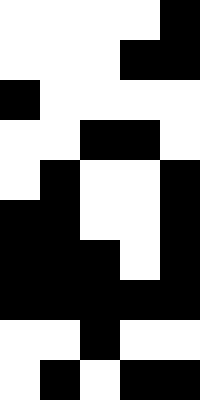[["white", "white", "white", "white", "black"], ["white", "white", "white", "black", "black"], ["black", "white", "white", "white", "white"], ["white", "white", "black", "black", "white"], ["white", "black", "white", "white", "black"], ["black", "black", "white", "white", "black"], ["black", "black", "black", "white", "black"], ["black", "black", "black", "black", "black"], ["white", "white", "black", "white", "white"], ["white", "black", "white", "black", "black"]]